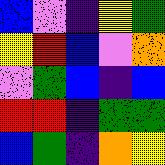[["blue", "violet", "indigo", "yellow", "green"], ["yellow", "red", "blue", "violet", "orange"], ["violet", "green", "blue", "indigo", "blue"], ["red", "red", "indigo", "green", "green"], ["blue", "green", "indigo", "orange", "yellow"]]